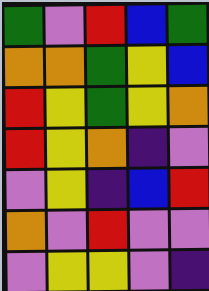[["green", "violet", "red", "blue", "green"], ["orange", "orange", "green", "yellow", "blue"], ["red", "yellow", "green", "yellow", "orange"], ["red", "yellow", "orange", "indigo", "violet"], ["violet", "yellow", "indigo", "blue", "red"], ["orange", "violet", "red", "violet", "violet"], ["violet", "yellow", "yellow", "violet", "indigo"]]